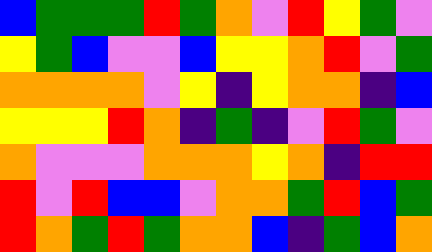[["blue", "green", "green", "green", "red", "green", "orange", "violet", "red", "yellow", "green", "violet"], ["yellow", "green", "blue", "violet", "violet", "blue", "yellow", "yellow", "orange", "red", "violet", "green"], ["orange", "orange", "orange", "orange", "violet", "yellow", "indigo", "yellow", "orange", "orange", "indigo", "blue"], ["yellow", "yellow", "yellow", "red", "orange", "indigo", "green", "indigo", "violet", "red", "green", "violet"], ["orange", "violet", "violet", "violet", "orange", "orange", "orange", "yellow", "orange", "indigo", "red", "red"], ["red", "violet", "red", "blue", "blue", "violet", "orange", "orange", "green", "red", "blue", "green"], ["red", "orange", "green", "red", "green", "orange", "orange", "blue", "indigo", "green", "blue", "orange"]]